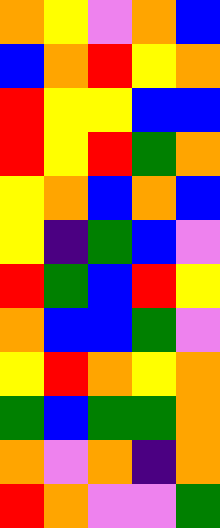[["orange", "yellow", "violet", "orange", "blue"], ["blue", "orange", "red", "yellow", "orange"], ["red", "yellow", "yellow", "blue", "blue"], ["red", "yellow", "red", "green", "orange"], ["yellow", "orange", "blue", "orange", "blue"], ["yellow", "indigo", "green", "blue", "violet"], ["red", "green", "blue", "red", "yellow"], ["orange", "blue", "blue", "green", "violet"], ["yellow", "red", "orange", "yellow", "orange"], ["green", "blue", "green", "green", "orange"], ["orange", "violet", "orange", "indigo", "orange"], ["red", "orange", "violet", "violet", "green"]]